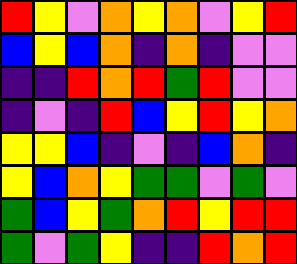[["red", "yellow", "violet", "orange", "yellow", "orange", "violet", "yellow", "red"], ["blue", "yellow", "blue", "orange", "indigo", "orange", "indigo", "violet", "violet"], ["indigo", "indigo", "red", "orange", "red", "green", "red", "violet", "violet"], ["indigo", "violet", "indigo", "red", "blue", "yellow", "red", "yellow", "orange"], ["yellow", "yellow", "blue", "indigo", "violet", "indigo", "blue", "orange", "indigo"], ["yellow", "blue", "orange", "yellow", "green", "green", "violet", "green", "violet"], ["green", "blue", "yellow", "green", "orange", "red", "yellow", "red", "red"], ["green", "violet", "green", "yellow", "indigo", "indigo", "red", "orange", "red"]]